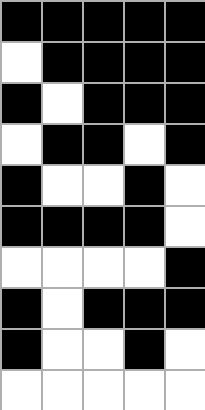[["black", "black", "black", "black", "black"], ["white", "black", "black", "black", "black"], ["black", "white", "black", "black", "black"], ["white", "black", "black", "white", "black"], ["black", "white", "white", "black", "white"], ["black", "black", "black", "black", "white"], ["white", "white", "white", "white", "black"], ["black", "white", "black", "black", "black"], ["black", "white", "white", "black", "white"], ["white", "white", "white", "white", "white"]]